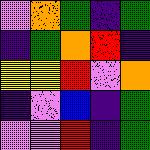[["violet", "orange", "green", "indigo", "green"], ["indigo", "green", "orange", "red", "indigo"], ["yellow", "yellow", "red", "violet", "orange"], ["indigo", "violet", "blue", "indigo", "green"], ["violet", "violet", "red", "indigo", "green"]]